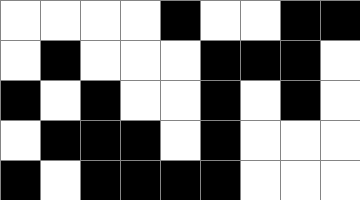[["white", "white", "white", "white", "black", "white", "white", "black", "black"], ["white", "black", "white", "white", "white", "black", "black", "black", "white"], ["black", "white", "black", "white", "white", "black", "white", "black", "white"], ["white", "black", "black", "black", "white", "black", "white", "white", "white"], ["black", "white", "black", "black", "black", "black", "white", "white", "white"]]